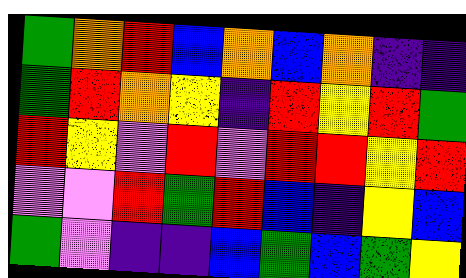[["green", "orange", "red", "blue", "orange", "blue", "orange", "indigo", "indigo"], ["green", "red", "orange", "yellow", "indigo", "red", "yellow", "red", "green"], ["red", "yellow", "violet", "red", "violet", "red", "red", "yellow", "red"], ["violet", "violet", "red", "green", "red", "blue", "indigo", "yellow", "blue"], ["green", "violet", "indigo", "indigo", "blue", "green", "blue", "green", "yellow"]]